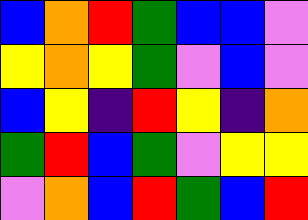[["blue", "orange", "red", "green", "blue", "blue", "violet"], ["yellow", "orange", "yellow", "green", "violet", "blue", "violet"], ["blue", "yellow", "indigo", "red", "yellow", "indigo", "orange"], ["green", "red", "blue", "green", "violet", "yellow", "yellow"], ["violet", "orange", "blue", "red", "green", "blue", "red"]]